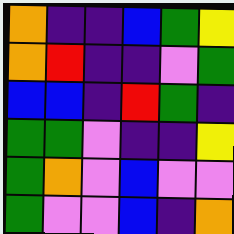[["orange", "indigo", "indigo", "blue", "green", "yellow"], ["orange", "red", "indigo", "indigo", "violet", "green"], ["blue", "blue", "indigo", "red", "green", "indigo"], ["green", "green", "violet", "indigo", "indigo", "yellow"], ["green", "orange", "violet", "blue", "violet", "violet"], ["green", "violet", "violet", "blue", "indigo", "orange"]]